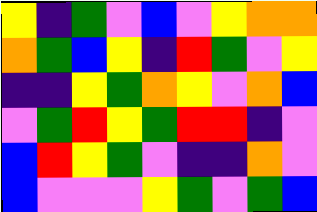[["yellow", "indigo", "green", "violet", "blue", "violet", "yellow", "orange", "orange"], ["orange", "green", "blue", "yellow", "indigo", "red", "green", "violet", "yellow"], ["indigo", "indigo", "yellow", "green", "orange", "yellow", "violet", "orange", "blue"], ["violet", "green", "red", "yellow", "green", "red", "red", "indigo", "violet"], ["blue", "red", "yellow", "green", "violet", "indigo", "indigo", "orange", "violet"], ["blue", "violet", "violet", "violet", "yellow", "green", "violet", "green", "blue"]]